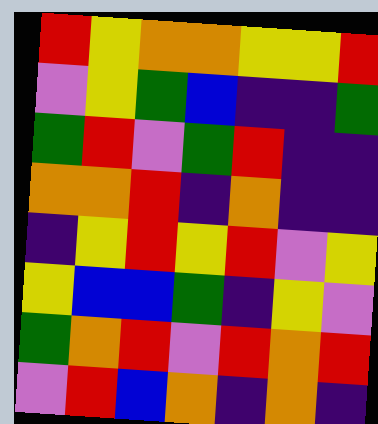[["red", "yellow", "orange", "orange", "yellow", "yellow", "red"], ["violet", "yellow", "green", "blue", "indigo", "indigo", "green"], ["green", "red", "violet", "green", "red", "indigo", "indigo"], ["orange", "orange", "red", "indigo", "orange", "indigo", "indigo"], ["indigo", "yellow", "red", "yellow", "red", "violet", "yellow"], ["yellow", "blue", "blue", "green", "indigo", "yellow", "violet"], ["green", "orange", "red", "violet", "red", "orange", "red"], ["violet", "red", "blue", "orange", "indigo", "orange", "indigo"]]